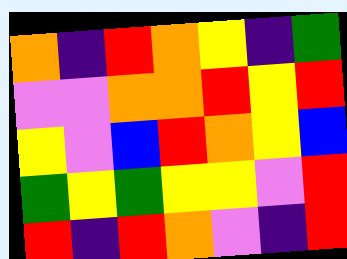[["orange", "indigo", "red", "orange", "yellow", "indigo", "green"], ["violet", "violet", "orange", "orange", "red", "yellow", "red"], ["yellow", "violet", "blue", "red", "orange", "yellow", "blue"], ["green", "yellow", "green", "yellow", "yellow", "violet", "red"], ["red", "indigo", "red", "orange", "violet", "indigo", "red"]]